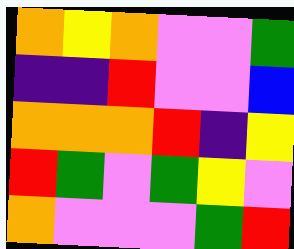[["orange", "yellow", "orange", "violet", "violet", "green"], ["indigo", "indigo", "red", "violet", "violet", "blue"], ["orange", "orange", "orange", "red", "indigo", "yellow"], ["red", "green", "violet", "green", "yellow", "violet"], ["orange", "violet", "violet", "violet", "green", "red"]]